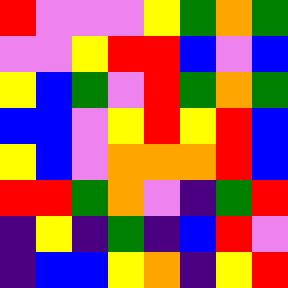[["red", "violet", "violet", "violet", "yellow", "green", "orange", "green"], ["violet", "violet", "yellow", "red", "red", "blue", "violet", "blue"], ["yellow", "blue", "green", "violet", "red", "green", "orange", "green"], ["blue", "blue", "violet", "yellow", "red", "yellow", "red", "blue"], ["yellow", "blue", "violet", "orange", "orange", "orange", "red", "blue"], ["red", "red", "green", "orange", "violet", "indigo", "green", "red"], ["indigo", "yellow", "indigo", "green", "indigo", "blue", "red", "violet"], ["indigo", "blue", "blue", "yellow", "orange", "indigo", "yellow", "red"]]